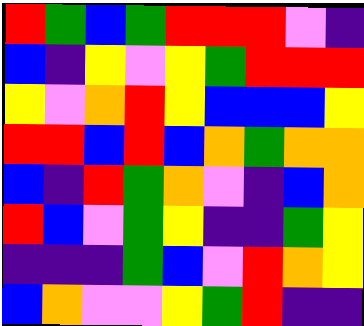[["red", "green", "blue", "green", "red", "red", "red", "violet", "indigo"], ["blue", "indigo", "yellow", "violet", "yellow", "green", "red", "red", "red"], ["yellow", "violet", "orange", "red", "yellow", "blue", "blue", "blue", "yellow"], ["red", "red", "blue", "red", "blue", "orange", "green", "orange", "orange"], ["blue", "indigo", "red", "green", "orange", "violet", "indigo", "blue", "orange"], ["red", "blue", "violet", "green", "yellow", "indigo", "indigo", "green", "yellow"], ["indigo", "indigo", "indigo", "green", "blue", "violet", "red", "orange", "yellow"], ["blue", "orange", "violet", "violet", "yellow", "green", "red", "indigo", "indigo"]]